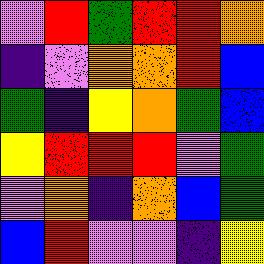[["violet", "red", "green", "red", "red", "orange"], ["indigo", "violet", "orange", "orange", "red", "blue"], ["green", "indigo", "yellow", "orange", "green", "blue"], ["yellow", "red", "red", "red", "violet", "green"], ["violet", "orange", "indigo", "orange", "blue", "green"], ["blue", "red", "violet", "violet", "indigo", "yellow"]]